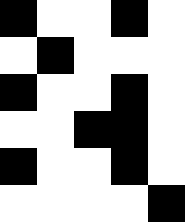[["black", "white", "white", "black", "white"], ["white", "black", "white", "white", "white"], ["black", "white", "white", "black", "white"], ["white", "white", "black", "black", "white"], ["black", "white", "white", "black", "white"], ["white", "white", "white", "white", "black"]]